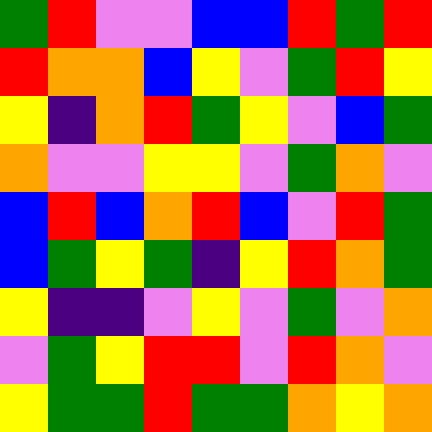[["green", "red", "violet", "violet", "blue", "blue", "red", "green", "red"], ["red", "orange", "orange", "blue", "yellow", "violet", "green", "red", "yellow"], ["yellow", "indigo", "orange", "red", "green", "yellow", "violet", "blue", "green"], ["orange", "violet", "violet", "yellow", "yellow", "violet", "green", "orange", "violet"], ["blue", "red", "blue", "orange", "red", "blue", "violet", "red", "green"], ["blue", "green", "yellow", "green", "indigo", "yellow", "red", "orange", "green"], ["yellow", "indigo", "indigo", "violet", "yellow", "violet", "green", "violet", "orange"], ["violet", "green", "yellow", "red", "red", "violet", "red", "orange", "violet"], ["yellow", "green", "green", "red", "green", "green", "orange", "yellow", "orange"]]